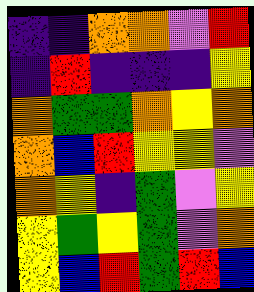[["indigo", "indigo", "orange", "orange", "violet", "red"], ["indigo", "red", "indigo", "indigo", "indigo", "yellow"], ["orange", "green", "green", "orange", "yellow", "orange"], ["orange", "blue", "red", "yellow", "yellow", "violet"], ["orange", "yellow", "indigo", "green", "violet", "yellow"], ["yellow", "green", "yellow", "green", "violet", "orange"], ["yellow", "blue", "red", "green", "red", "blue"]]